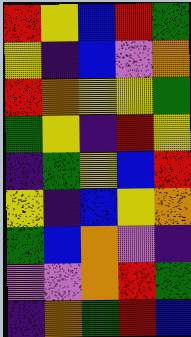[["red", "yellow", "blue", "red", "green"], ["yellow", "indigo", "blue", "violet", "orange"], ["red", "orange", "yellow", "yellow", "green"], ["green", "yellow", "indigo", "red", "yellow"], ["indigo", "green", "yellow", "blue", "red"], ["yellow", "indigo", "blue", "yellow", "orange"], ["green", "blue", "orange", "violet", "indigo"], ["violet", "violet", "orange", "red", "green"], ["indigo", "orange", "green", "red", "blue"]]